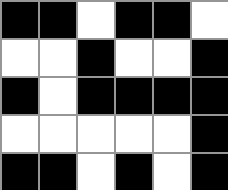[["black", "black", "white", "black", "black", "white"], ["white", "white", "black", "white", "white", "black"], ["black", "white", "black", "black", "black", "black"], ["white", "white", "white", "white", "white", "black"], ["black", "black", "white", "black", "white", "black"]]